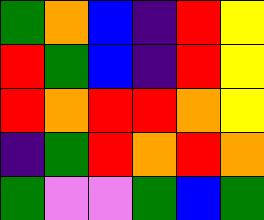[["green", "orange", "blue", "indigo", "red", "yellow"], ["red", "green", "blue", "indigo", "red", "yellow"], ["red", "orange", "red", "red", "orange", "yellow"], ["indigo", "green", "red", "orange", "red", "orange"], ["green", "violet", "violet", "green", "blue", "green"]]